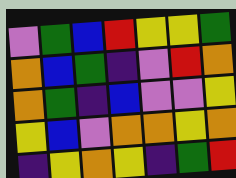[["violet", "green", "blue", "red", "yellow", "yellow", "green"], ["orange", "blue", "green", "indigo", "violet", "red", "orange"], ["orange", "green", "indigo", "blue", "violet", "violet", "yellow"], ["yellow", "blue", "violet", "orange", "orange", "yellow", "orange"], ["indigo", "yellow", "orange", "yellow", "indigo", "green", "red"]]